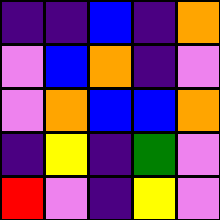[["indigo", "indigo", "blue", "indigo", "orange"], ["violet", "blue", "orange", "indigo", "violet"], ["violet", "orange", "blue", "blue", "orange"], ["indigo", "yellow", "indigo", "green", "violet"], ["red", "violet", "indigo", "yellow", "violet"]]